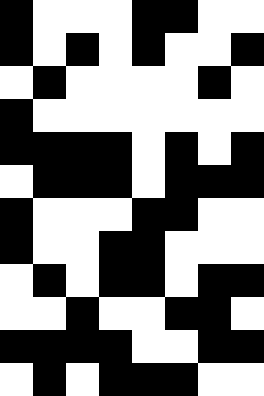[["black", "white", "white", "white", "black", "black", "white", "white"], ["black", "white", "black", "white", "black", "white", "white", "black"], ["white", "black", "white", "white", "white", "white", "black", "white"], ["black", "white", "white", "white", "white", "white", "white", "white"], ["black", "black", "black", "black", "white", "black", "white", "black"], ["white", "black", "black", "black", "white", "black", "black", "black"], ["black", "white", "white", "white", "black", "black", "white", "white"], ["black", "white", "white", "black", "black", "white", "white", "white"], ["white", "black", "white", "black", "black", "white", "black", "black"], ["white", "white", "black", "white", "white", "black", "black", "white"], ["black", "black", "black", "black", "white", "white", "black", "black"], ["white", "black", "white", "black", "black", "black", "white", "white"]]